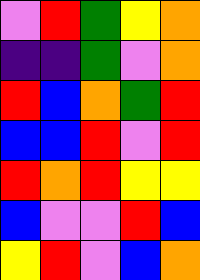[["violet", "red", "green", "yellow", "orange"], ["indigo", "indigo", "green", "violet", "orange"], ["red", "blue", "orange", "green", "red"], ["blue", "blue", "red", "violet", "red"], ["red", "orange", "red", "yellow", "yellow"], ["blue", "violet", "violet", "red", "blue"], ["yellow", "red", "violet", "blue", "orange"]]